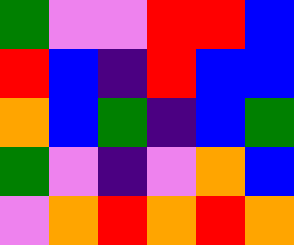[["green", "violet", "violet", "red", "red", "blue"], ["red", "blue", "indigo", "red", "blue", "blue"], ["orange", "blue", "green", "indigo", "blue", "green"], ["green", "violet", "indigo", "violet", "orange", "blue"], ["violet", "orange", "red", "orange", "red", "orange"]]